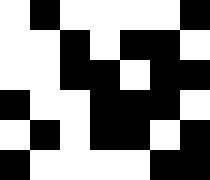[["white", "black", "white", "white", "white", "white", "black"], ["white", "white", "black", "white", "black", "black", "white"], ["white", "white", "black", "black", "white", "black", "black"], ["black", "white", "white", "black", "black", "black", "white"], ["white", "black", "white", "black", "black", "white", "black"], ["black", "white", "white", "white", "white", "black", "black"]]